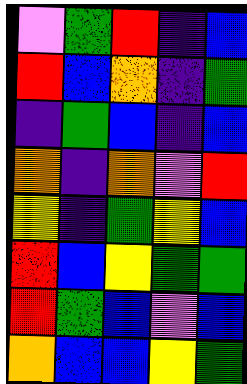[["violet", "green", "red", "indigo", "blue"], ["red", "blue", "orange", "indigo", "green"], ["indigo", "green", "blue", "indigo", "blue"], ["orange", "indigo", "orange", "violet", "red"], ["yellow", "indigo", "green", "yellow", "blue"], ["red", "blue", "yellow", "green", "green"], ["red", "green", "blue", "violet", "blue"], ["orange", "blue", "blue", "yellow", "green"]]